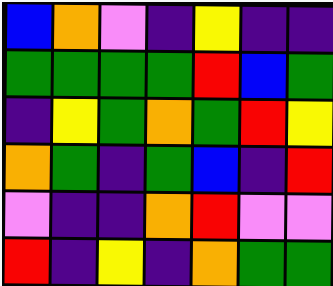[["blue", "orange", "violet", "indigo", "yellow", "indigo", "indigo"], ["green", "green", "green", "green", "red", "blue", "green"], ["indigo", "yellow", "green", "orange", "green", "red", "yellow"], ["orange", "green", "indigo", "green", "blue", "indigo", "red"], ["violet", "indigo", "indigo", "orange", "red", "violet", "violet"], ["red", "indigo", "yellow", "indigo", "orange", "green", "green"]]